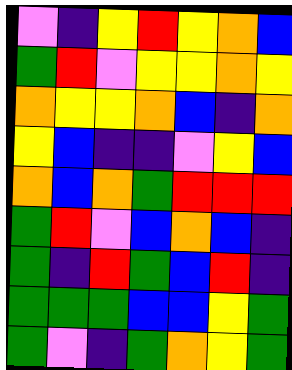[["violet", "indigo", "yellow", "red", "yellow", "orange", "blue"], ["green", "red", "violet", "yellow", "yellow", "orange", "yellow"], ["orange", "yellow", "yellow", "orange", "blue", "indigo", "orange"], ["yellow", "blue", "indigo", "indigo", "violet", "yellow", "blue"], ["orange", "blue", "orange", "green", "red", "red", "red"], ["green", "red", "violet", "blue", "orange", "blue", "indigo"], ["green", "indigo", "red", "green", "blue", "red", "indigo"], ["green", "green", "green", "blue", "blue", "yellow", "green"], ["green", "violet", "indigo", "green", "orange", "yellow", "green"]]